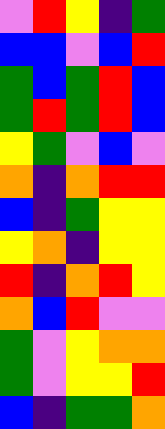[["violet", "red", "yellow", "indigo", "green"], ["blue", "blue", "violet", "blue", "red"], ["green", "blue", "green", "red", "blue"], ["green", "red", "green", "red", "blue"], ["yellow", "green", "violet", "blue", "violet"], ["orange", "indigo", "orange", "red", "red"], ["blue", "indigo", "green", "yellow", "yellow"], ["yellow", "orange", "indigo", "yellow", "yellow"], ["red", "indigo", "orange", "red", "yellow"], ["orange", "blue", "red", "violet", "violet"], ["green", "violet", "yellow", "orange", "orange"], ["green", "violet", "yellow", "yellow", "red"], ["blue", "indigo", "green", "green", "orange"]]